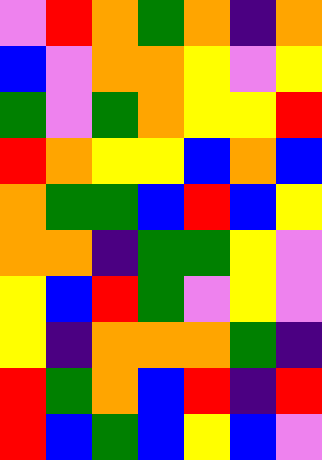[["violet", "red", "orange", "green", "orange", "indigo", "orange"], ["blue", "violet", "orange", "orange", "yellow", "violet", "yellow"], ["green", "violet", "green", "orange", "yellow", "yellow", "red"], ["red", "orange", "yellow", "yellow", "blue", "orange", "blue"], ["orange", "green", "green", "blue", "red", "blue", "yellow"], ["orange", "orange", "indigo", "green", "green", "yellow", "violet"], ["yellow", "blue", "red", "green", "violet", "yellow", "violet"], ["yellow", "indigo", "orange", "orange", "orange", "green", "indigo"], ["red", "green", "orange", "blue", "red", "indigo", "red"], ["red", "blue", "green", "blue", "yellow", "blue", "violet"]]